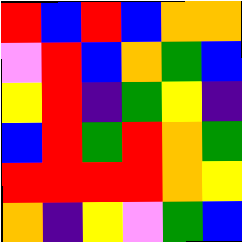[["red", "blue", "red", "blue", "orange", "orange"], ["violet", "red", "blue", "orange", "green", "blue"], ["yellow", "red", "indigo", "green", "yellow", "indigo"], ["blue", "red", "green", "red", "orange", "green"], ["red", "red", "red", "red", "orange", "yellow"], ["orange", "indigo", "yellow", "violet", "green", "blue"]]